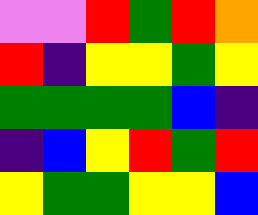[["violet", "violet", "red", "green", "red", "orange"], ["red", "indigo", "yellow", "yellow", "green", "yellow"], ["green", "green", "green", "green", "blue", "indigo"], ["indigo", "blue", "yellow", "red", "green", "red"], ["yellow", "green", "green", "yellow", "yellow", "blue"]]